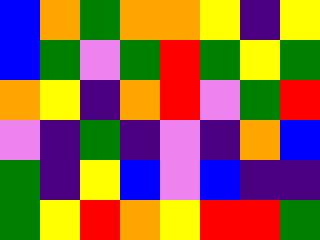[["blue", "orange", "green", "orange", "orange", "yellow", "indigo", "yellow"], ["blue", "green", "violet", "green", "red", "green", "yellow", "green"], ["orange", "yellow", "indigo", "orange", "red", "violet", "green", "red"], ["violet", "indigo", "green", "indigo", "violet", "indigo", "orange", "blue"], ["green", "indigo", "yellow", "blue", "violet", "blue", "indigo", "indigo"], ["green", "yellow", "red", "orange", "yellow", "red", "red", "green"]]